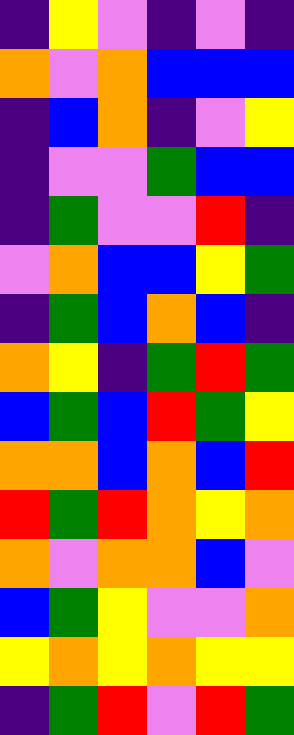[["indigo", "yellow", "violet", "indigo", "violet", "indigo"], ["orange", "violet", "orange", "blue", "blue", "blue"], ["indigo", "blue", "orange", "indigo", "violet", "yellow"], ["indigo", "violet", "violet", "green", "blue", "blue"], ["indigo", "green", "violet", "violet", "red", "indigo"], ["violet", "orange", "blue", "blue", "yellow", "green"], ["indigo", "green", "blue", "orange", "blue", "indigo"], ["orange", "yellow", "indigo", "green", "red", "green"], ["blue", "green", "blue", "red", "green", "yellow"], ["orange", "orange", "blue", "orange", "blue", "red"], ["red", "green", "red", "orange", "yellow", "orange"], ["orange", "violet", "orange", "orange", "blue", "violet"], ["blue", "green", "yellow", "violet", "violet", "orange"], ["yellow", "orange", "yellow", "orange", "yellow", "yellow"], ["indigo", "green", "red", "violet", "red", "green"]]